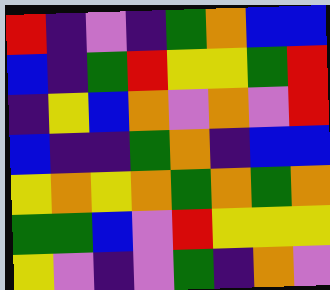[["red", "indigo", "violet", "indigo", "green", "orange", "blue", "blue"], ["blue", "indigo", "green", "red", "yellow", "yellow", "green", "red"], ["indigo", "yellow", "blue", "orange", "violet", "orange", "violet", "red"], ["blue", "indigo", "indigo", "green", "orange", "indigo", "blue", "blue"], ["yellow", "orange", "yellow", "orange", "green", "orange", "green", "orange"], ["green", "green", "blue", "violet", "red", "yellow", "yellow", "yellow"], ["yellow", "violet", "indigo", "violet", "green", "indigo", "orange", "violet"]]